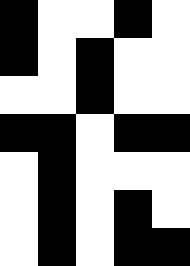[["black", "white", "white", "black", "white"], ["black", "white", "black", "white", "white"], ["white", "white", "black", "white", "white"], ["black", "black", "white", "black", "black"], ["white", "black", "white", "white", "white"], ["white", "black", "white", "black", "white"], ["white", "black", "white", "black", "black"]]